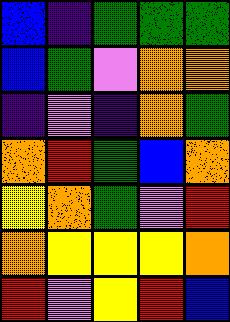[["blue", "indigo", "green", "green", "green"], ["blue", "green", "violet", "orange", "orange"], ["indigo", "violet", "indigo", "orange", "green"], ["orange", "red", "green", "blue", "orange"], ["yellow", "orange", "green", "violet", "red"], ["orange", "yellow", "yellow", "yellow", "orange"], ["red", "violet", "yellow", "red", "blue"]]